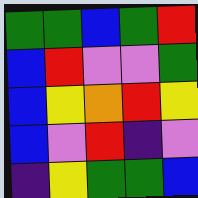[["green", "green", "blue", "green", "red"], ["blue", "red", "violet", "violet", "green"], ["blue", "yellow", "orange", "red", "yellow"], ["blue", "violet", "red", "indigo", "violet"], ["indigo", "yellow", "green", "green", "blue"]]